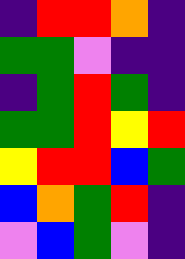[["indigo", "red", "red", "orange", "indigo"], ["green", "green", "violet", "indigo", "indigo"], ["indigo", "green", "red", "green", "indigo"], ["green", "green", "red", "yellow", "red"], ["yellow", "red", "red", "blue", "green"], ["blue", "orange", "green", "red", "indigo"], ["violet", "blue", "green", "violet", "indigo"]]